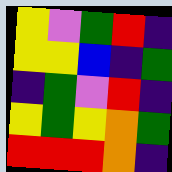[["yellow", "violet", "green", "red", "indigo"], ["yellow", "yellow", "blue", "indigo", "green"], ["indigo", "green", "violet", "red", "indigo"], ["yellow", "green", "yellow", "orange", "green"], ["red", "red", "red", "orange", "indigo"]]